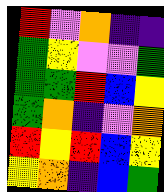[["red", "violet", "orange", "indigo", "indigo"], ["green", "yellow", "violet", "violet", "green"], ["green", "green", "red", "blue", "yellow"], ["green", "orange", "indigo", "violet", "orange"], ["red", "yellow", "red", "blue", "yellow"], ["yellow", "orange", "indigo", "blue", "green"]]